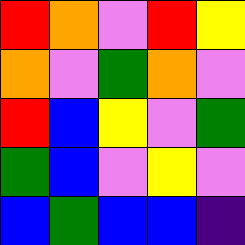[["red", "orange", "violet", "red", "yellow"], ["orange", "violet", "green", "orange", "violet"], ["red", "blue", "yellow", "violet", "green"], ["green", "blue", "violet", "yellow", "violet"], ["blue", "green", "blue", "blue", "indigo"]]